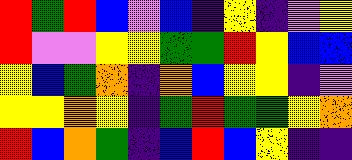[["red", "green", "red", "blue", "violet", "blue", "indigo", "yellow", "indigo", "violet", "yellow"], ["red", "violet", "violet", "yellow", "yellow", "green", "green", "red", "yellow", "blue", "blue"], ["yellow", "blue", "green", "orange", "indigo", "orange", "blue", "yellow", "yellow", "indigo", "violet"], ["yellow", "yellow", "orange", "yellow", "indigo", "green", "red", "green", "green", "yellow", "orange"], ["red", "blue", "orange", "green", "indigo", "blue", "red", "blue", "yellow", "indigo", "indigo"]]